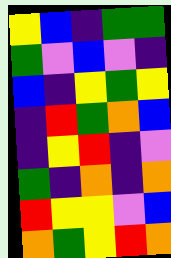[["yellow", "blue", "indigo", "green", "green"], ["green", "violet", "blue", "violet", "indigo"], ["blue", "indigo", "yellow", "green", "yellow"], ["indigo", "red", "green", "orange", "blue"], ["indigo", "yellow", "red", "indigo", "violet"], ["green", "indigo", "orange", "indigo", "orange"], ["red", "yellow", "yellow", "violet", "blue"], ["orange", "green", "yellow", "red", "orange"]]